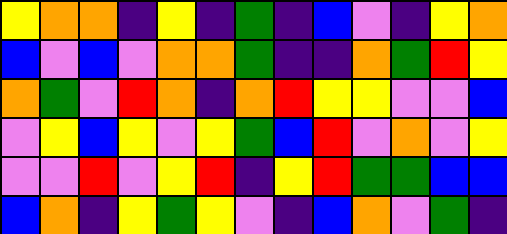[["yellow", "orange", "orange", "indigo", "yellow", "indigo", "green", "indigo", "blue", "violet", "indigo", "yellow", "orange"], ["blue", "violet", "blue", "violet", "orange", "orange", "green", "indigo", "indigo", "orange", "green", "red", "yellow"], ["orange", "green", "violet", "red", "orange", "indigo", "orange", "red", "yellow", "yellow", "violet", "violet", "blue"], ["violet", "yellow", "blue", "yellow", "violet", "yellow", "green", "blue", "red", "violet", "orange", "violet", "yellow"], ["violet", "violet", "red", "violet", "yellow", "red", "indigo", "yellow", "red", "green", "green", "blue", "blue"], ["blue", "orange", "indigo", "yellow", "green", "yellow", "violet", "indigo", "blue", "orange", "violet", "green", "indigo"]]